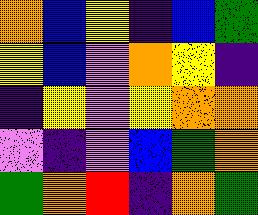[["orange", "blue", "yellow", "indigo", "blue", "green"], ["yellow", "blue", "violet", "orange", "yellow", "indigo"], ["indigo", "yellow", "violet", "yellow", "orange", "orange"], ["violet", "indigo", "violet", "blue", "green", "orange"], ["green", "orange", "red", "indigo", "orange", "green"]]